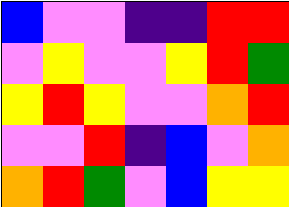[["blue", "violet", "violet", "indigo", "indigo", "red", "red"], ["violet", "yellow", "violet", "violet", "yellow", "red", "green"], ["yellow", "red", "yellow", "violet", "violet", "orange", "red"], ["violet", "violet", "red", "indigo", "blue", "violet", "orange"], ["orange", "red", "green", "violet", "blue", "yellow", "yellow"]]